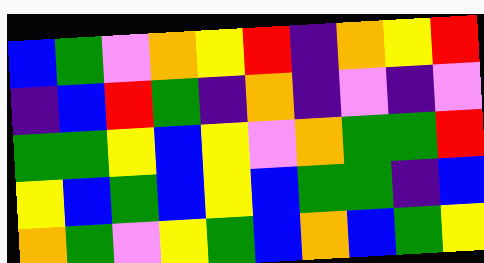[["blue", "green", "violet", "orange", "yellow", "red", "indigo", "orange", "yellow", "red"], ["indigo", "blue", "red", "green", "indigo", "orange", "indigo", "violet", "indigo", "violet"], ["green", "green", "yellow", "blue", "yellow", "violet", "orange", "green", "green", "red"], ["yellow", "blue", "green", "blue", "yellow", "blue", "green", "green", "indigo", "blue"], ["orange", "green", "violet", "yellow", "green", "blue", "orange", "blue", "green", "yellow"]]